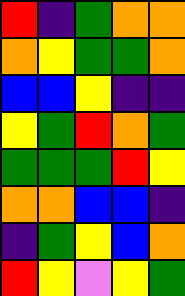[["red", "indigo", "green", "orange", "orange"], ["orange", "yellow", "green", "green", "orange"], ["blue", "blue", "yellow", "indigo", "indigo"], ["yellow", "green", "red", "orange", "green"], ["green", "green", "green", "red", "yellow"], ["orange", "orange", "blue", "blue", "indigo"], ["indigo", "green", "yellow", "blue", "orange"], ["red", "yellow", "violet", "yellow", "green"]]